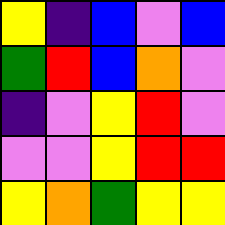[["yellow", "indigo", "blue", "violet", "blue"], ["green", "red", "blue", "orange", "violet"], ["indigo", "violet", "yellow", "red", "violet"], ["violet", "violet", "yellow", "red", "red"], ["yellow", "orange", "green", "yellow", "yellow"]]